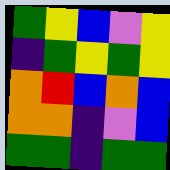[["green", "yellow", "blue", "violet", "yellow"], ["indigo", "green", "yellow", "green", "yellow"], ["orange", "red", "blue", "orange", "blue"], ["orange", "orange", "indigo", "violet", "blue"], ["green", "green", "indigo", "green", "green"]]